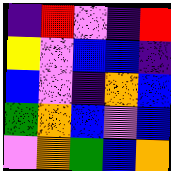[["indigo", "red", "violet", "indigo", "red"], ["yellow", "violet", "blue", "blue", "indigo"], ["blue", "violet", "indigo", "orange", "blue"], ["green", "orange", "blue", "violet", "blue"], ["violet", "orange", "green", "blue", "orange"]]